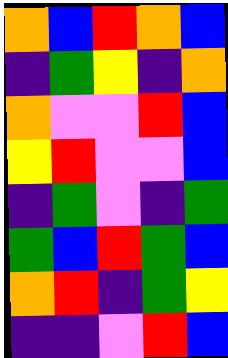[["orange", "blue", "red", "orange", "blue"], ["indigo", "green", "yellow", "indigo", "orange"], ["orange", "violet", "violet", "red", "blue"], ["yellow", "red", "violet", "violet", "blue"], ["indigo", "green", "violet", "indigo", "green"], ["green", "blue", "red", "green", "blue"], ["orange", "red", "indigo", "green", "yellow"], ["indigo", "indigo", "violet", "red", "blue"]]